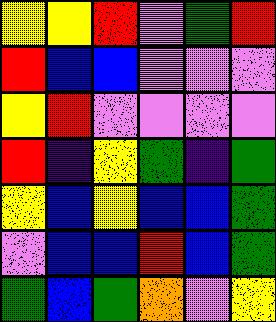[["yellow", "yellow", "red", "violet", "green", "red"], ["red", "blue", "blue", "violet", "violet", "violet"], ["yellow", "red", "violet", "violet", "violet", "violet"], ["red", "indigo", "yellow", "green", "indigo", "green"], ["yellow", "blue", "yellow", "blue", "blue", "green"], ["violet", "blue", "blue", "red", "blue", "green"], ["green", "blue", "green", "orange", "violet", "yellow"]]